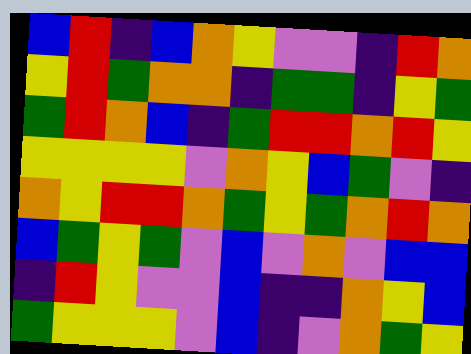[["blue", "red", "indigo", "blue", "orange", "yellow", "violet", "violet", "indigo", "red", "orange"], ["yellow", "red", "green", "orange", "orange", "indigo", "green", "green", "indigo", "yellow", "green"], ["green", "red", "orange", "blue", "indigo", "green", "red", "red", "orange", "red", "yellow"], ["yellow", "yellow", "yellow", "yellow", "violet", "orange", "yellow", "blue", "green", "violet", "indigo"], ["orange", "yellow", "red", "red", "orange", "green", "yellow", "green", "orange", "red", "orange"], ["blue", "green", "yellow", "green", "violet", "blue", "violet", "orange", "violet", "blue", "blue"], ["indigo", "red", "yellow", "violet", "violet", "blue", "indigo", "indigo", "orange", "yellow", "blue"], ["green", "yellow", "yellow", "yellow", "violet", "blue", "indigo", "violet", "orange", "green", "yellow"]]